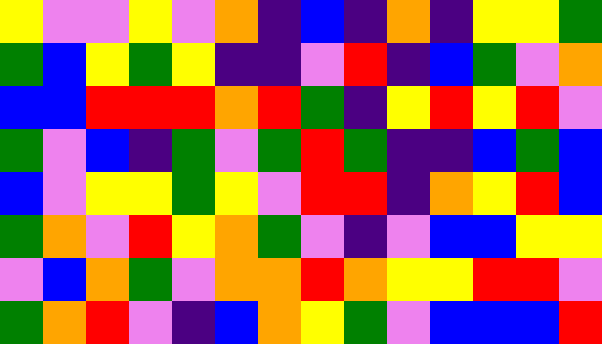[["yellow", "violet", "violet", "yellow", "violet", "orange", "indigo", "blue", "indigo", "orange", "indigo", "yellow", "yellow", "green"], ["green", "blue", "yellow", "green", "yellow", "indigo", "indigo", "violet", "red", "indigo", "blue", "green", "violet", "orange"], ["blue", "blue", "red", "red", "red", "orange", "red", "green", "indigo", "yellow", "red", "yellow", "red", "violet"], ["green", "violet", "blue", "indigo", "green", "violet", "green", "red", "green", "indigo", "indigo", "blue", "green", "blue"], ["blue", "violet", "yellow", "yellow", "green", "yellow", "violet", "red", "red", "indigo", "orange", "yellow", "red", "blue"], ["green", "orange", "violet", "red", "yellow", "orange", "green", "violet", "indigo", "violet", "blue", "blue", "yellow", "yellow"], ["violet", "blue", "orange", "green", "violet", "orange", "orange", "red", "orange", "yellow", "yellow", "red", "red", "violet"], ["green", "orange", "red", "violet", "indigo", "blue", "orange", "yellow", "green", "violet", "blue", "blue", "blue", "red"]]